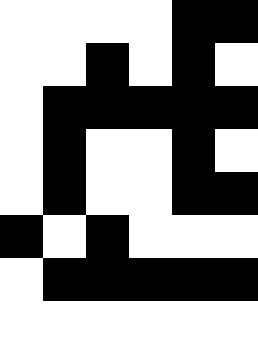[["white", "white", "white", "white", "black", "black"], ["white", "white", "black", "white", "black", "white"], ["white", "black", "black", "black", "black", "black"], ["white", "black", "white", "white", "black", "white"], ["white", "black", "white", "white", "black", "black"], ["black", "white", "black", "white", "white", "white"], ["white", "black", "black", "black", "black", "black"], ["white", "white", "white", "white", "white", "white"]]